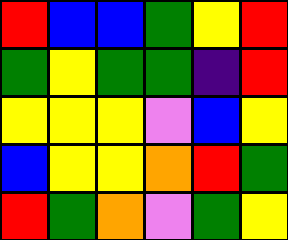[["red", "blue", "blue", "green", "yellow", "red"], ["green", "yellow", "green", "green", "indigo", "red"], ["yellow", "yellow", "yellow", "violet", "blue", "yellow"], ["blue", "yellow", "yellow", "orange", "red", "green"], ["red", "green", "orange", "violet", "green", "yellow"]]